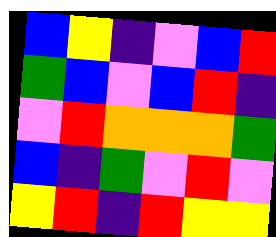[["blue", "yellow", "indigo", "violet", "blue", "red"], ["green", "blue", "violet", "blue", "red", "indigo"], ["violet", "red", "orange", "orange", "orange", "green"], ["blue", "indigo", "green", "violet", "red", "violet"], ["yellow", "red", "indigo", "red", "yellow", "yellow"]]